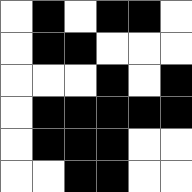[["white", "black", "white", "black", "black", "white"], ["white", "black", "black", "white", "white", "white"], ["white", "white", "white", "black", "white", "black"], ["white", "black", "black", "black", "black", "black"], ["white", "black", "black", "black", "white", "white"], ["white", "white", "black", "black", "white", "white"]]